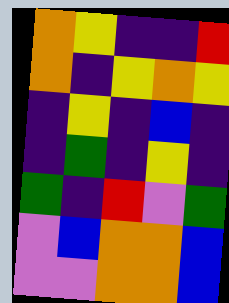[["orange", "yellow", "indigo", "indigo", "red"], ["orange", "indigo", "yellow", "orange", "yellow"], ["indigo", "yellow", "indigo", "blue", "indigo"], ["indigo", "green", "indigo", "yellow", "indigo"], ["green", "indigo", "red", "violet", "green"], ["violet", "blue", "orange", "orange", "blue"], ["violet", "violet", "orange", "orange", "blue"]]